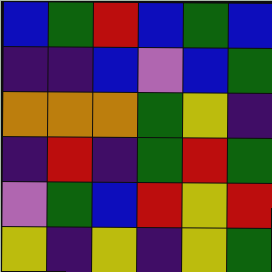[["blue", "green", "red", "blue", "green", "blue"], ["indigo", "indigo", "blue", "violet", "blue", "green"], ["orange", "orange", "orange", "green", "yellow", "indigo"], ["indigo", "red", "indigo", "green", "red", "green"], ["violet", "green", "blue", "red", "yellow", "red"], ["yellow", "indigo", "yellow", "indigo", "yellow", "green"]]